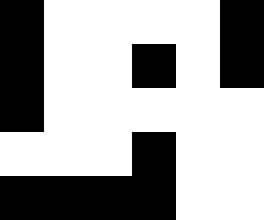[["black", "white", "white", "white", "white", "black"], ["black", "white", "white", "black", "white", "black"], ["black", "white", "white", "white", "white", "white"], ["white", "white", "white", "black", "white", "white"], ["black", "black", "black", "black", "white", "white"]]